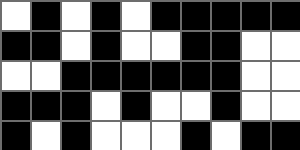[["white", "black", "white", "black", "white", "black", "black", "black", "black", "black"], ["black", "black", "white", "black", "white", "white", "black", "black", "white", "white"], ["white", "white", "black", "black", "black", "black", "black", "black", "white", "white"], ["black", "black", "black", "white", "black", "white", "white", "black", "white", "white"], ["black", "white", "black", "white", "white", "white", "black", "white", "black", "black"]]